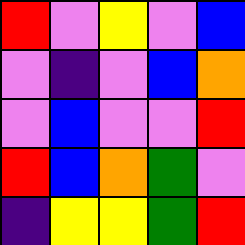[["red", "violet", "yellow", "violet", "blue"], ["violet", "indigo", "violet", "blue", "orange"], ["violet", "blue", "violet", "violet", "red"], ["red", "blue", "orange", "green", "violet"], ["indigo", "yellow", "yellow", "green", "red"]]